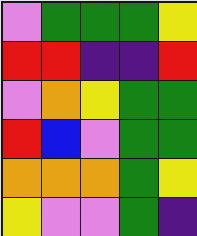[["violet", "green", "green", "green", "yellow"], ["red", "red", "indigo", "indigo", "red"], ["violet", "orange", "yellow", "green", "green"], ["red", "blue", "violet", "green", "green"], ["orange", "orange", "orange", "green", "yellow"], ["yellow", "violet", "violet", "green", "indigo"]]